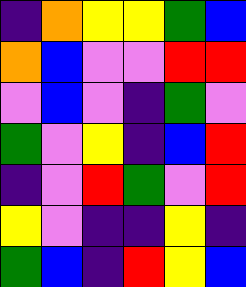[["indigo", "orange", "yellow", "yellow", "green", "blue"], ["orange", "blue", "violet", "violet", "red", "red"], ["violet", "blue", "violet", "indigo", "green", "violet"], ["green", "violet", "yellow", "indigo", "blue", "red"], ["indigo", "violet", "red", "green", "violet", "red"], ["yellow", "violet", "indigo", "indigo", "yellow", "indigo"], ["green", "blue", "indigo", "red", "yellow", "blue"]]